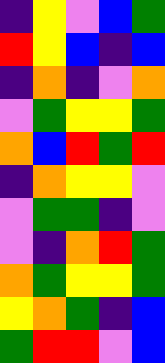[["indigo", "yellow", "violet", "blue", "green"], ["red", "yellow", "blue", "indigo", "blue"], ["indigo", "orange", "indigo", "violet", "orange"], ["violet", "green", "yellow", "yellow", "green"], ["orange", "blue", "red", "green", "red"], ["indigo", "orange", "yellow", "yellow", "violet"], ["violet", "green", "green", "indigo", "violet"], ["violet", "indigo", "orange", "red", "green"], ["orange", "green", "yellow", "yellow", "green"], ["yellow", "orange", "green", "indigo", "blue"], ["green", "red", "red", "violet", "blue"]]